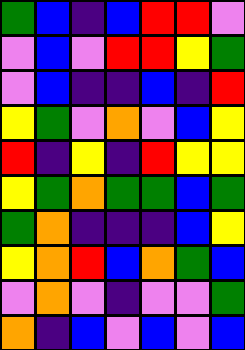[["green", "blue", "indigo", "blue", "red", "red", "violet"], ["violet", "blue", "violet", "red", "red", "yellow", "green"], ["violet", "blue", "indigo", "indigo", "blue", "indigo", "red"], ["yellow", "green", "violet", "orange", "violet", "blue", "yellow"], ["red", "indigo", "yellow", "indigo", "red", "yellow", "yellow"], ["yellow", "green", "orange", "green", "green", "blue", "green"], ["green", "orange", "indigo", "indigo", "indigo", "blue", "yellow"], ["yellow", "orange", "red", "blue", "orange", "green", "blue"], ["violet", "orange", "violet", "indigo", "violet", "violet", "green"], ["orange", "indigo", "blue", "violet", "blue", "violet", "blue"]]